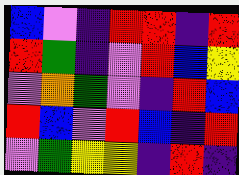[["blue", "violet", "indigo", "red", "red", "indigo", "red"], ["red", "green", "indigo", "violet", "red", "blue", "yellow"], ["violet", "orange", "green", "violet", "indigo", "red", "blue"], ["red", "blue", "violet", "red", "blue", "indigo", "red"], ["violet", "green", "yellow", "yellow", "indigo", "red", "indigo"]]